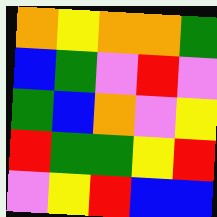[["orange", "yellow", "orange", "orange", "green"], ["blue", "green", "violet", "red", "violet"], ["green", "blue", "orange", "violet", "yellow"], ["red", "green", "green", "yellow", "red"], ["violet", "yellow", "red", "blue", "blue"]]